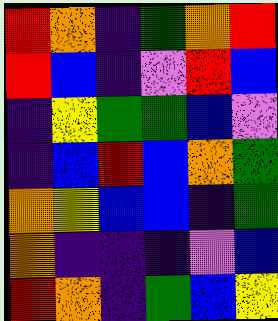[["red", "orange", "indigo", "green", "orange", "red"], ["red", "blue", "indigo", "violet", "red", "blue"], ["indigo", "yellow", "green", "green", "blue", "violet"], ["indigo", "blue", "red", "blue", "orange", "green"], ["orange", "yellow", "blue", "blue", "indigo", "green"], ["orange", "indigo", "indigo", "indigo", "violet", "blue"], ["red", "orange", "indigo", "green", "blue", "yellow"]]